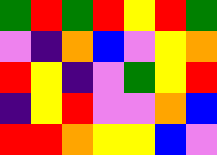[["green", "red", "green", "red", "yellow", "red", "green"], ["violet", "indigo", "orange", "blue", "violet", "yellow", "orange"], ["red", "yellow", "indigo", "violet", "green", "yellow", "red"], ["indigo", "yellow", "red", "violet", "violet", "orange", "blue"], ["red", "red", "orange", "yellow", "yellow", "blue", "violet"]]